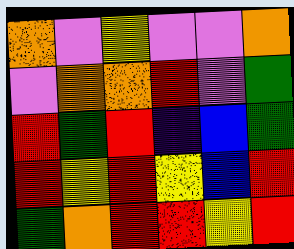[["orange", "violet", "yellow", "violet", "violet", "orange"], ["violet", "orange", "orange", "red", "violet", "green"], ["red", "green", "red", "indigo", "blue", "green"], ["red", "yellow", "red", "yellow", "blue", "red"], ["green", "orange", "red", "red", "yellow", "red"]]